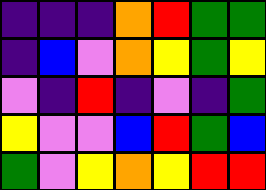[["indigo", "indigo", "indigo", "orange", "red", "green", "green"], ["indigo", "blue", "violet", "orange", "yellow", "green", "yellow"], ["violet", "indigo", "red", "indigo", "violet", "indigo", "green"], ["yellow", "violet", "violet", "blue", "red", "green", "blue"], ["green", "violet", "yellow", "orange", "yellow", "red", "red"]]